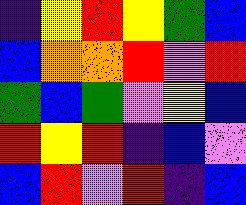[["indigo", "yellow", "red", "yellow", "green", "blue"], ["blue", "orange", "orange", "red", "violet", "red"], ["green", "blue", "green", "violet", "yellow", "blue"], ["red", "yellow", "red", "indigo", "blue", "violet"], ["blue", "red", "violet", "red", "indigo", "blue"]]